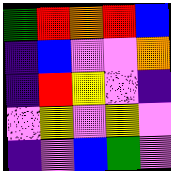[["green", "red", "orange", "red", "blue"], ["indigo", "blue", "violet", "violet", "orange"], ["indigo", "red", "yellow", "violet", "indigo"], ["violet", "yellow", "violet", "yellow", "violet"], ["indigo", "violet", "blue", "green", "violet"]]